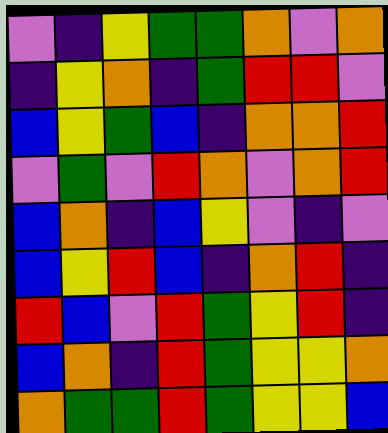[["violet", "indigo", "yellow", "green", "green", "orange", "violet", "orange"], ["indigo", "yellow", "orange", "indigo", "green", "red", "red", "violet"], ["blue", "yellow", "green", "blue", "indigo", "orange", "orange", "red"], ["violet", "green", "violet", "red", "orange", "violet", "orange", "red"], ["blue", "orange", "indigo", "blue", "yellow", "violet", "indigo", "violet"], ["blue", "yellow", "red", "blue", "indigo", "orange", "red", "indigo"], ["red", "blue", "violet", "red", "green", "yellow", "red", "indigo"], ["blue", "orange", "indigo", "red", "green", "yellow", "yellow", "orange"], ["orange", "green", "green", "red", "green", "yellow", "yellow", "blue"]]